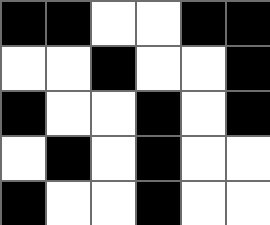[["black", "black", "white", "white", "black", "black"], ["white", "white", "black", "white", "white", "black"], ["black", "white", "white", "black", "white", "black"], ["white", "black", "white", "black", "white", "white"], ["black", "white", "white", "black", "white", "white"]]